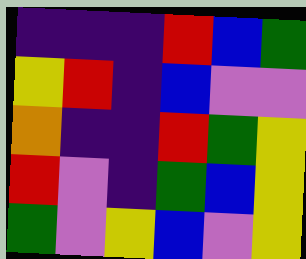[["indigo", "indigo", "indigo", "red", "blue", "green"], ["yellow", "red", "indigo", "blue", "violet", "violet"], ["orange", "indigo", "indigo", "red", "green", "yellow"], ["red", "violet", "indigo", "green", "blue", "yellow"], ["green", "violet", "yellow", "blue", "violet", "yellow"]]